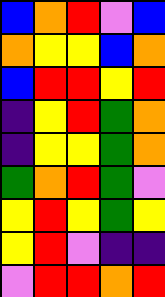[["blue", "orange", "red", "violet", "blue"], ["orange", "yellow", "yellow", "blue", "orange"], ["blue", "red", "red", "yellow", "red"], ["indigo", "yellow", "red", "green", "orange"], ["indigo", "yellow", "yellow", "green", "orange"], ["green", "orange", "red", "green", "violet"], ["yellow", "red", "yellow", "green", "yellow"], ["yellow", "red", "violet", "indigo", "indigo"], ["violet", "red", "red", "orange", "red"]]